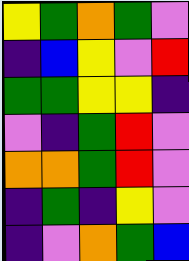[["yellow", "green", "orange", "green", "violet"], ["indigo", "blue", "yellow", "violet", "red"], ["green", "green", "yellow", "yellow", "indigo"], ["violet", "indigo", "green", "red", "violet"], ["orange", "orange", "green", "red", "violet"], ["indigo", "green", "indigo", "yellow", "violet"], ["indigo", "violet", "orange", "green", "blue"]]